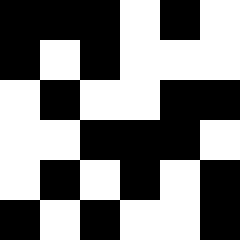[["black", "black", "black", "white", "black", "white"], ["black", "white", "black", "white", "white", "white"], ["white", "black", "white", "white", "black", "black"], ["white", "white", "black", "black", "black", "white"], ["white", "black", "white", "black", "white", "black"], ["black", "white", "black", "white", "white", "black"]]